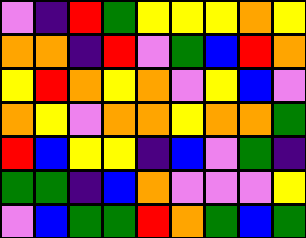[["violet", "indigo", "red", "green", "yellow", "yellow", "yellow", "orange", "yellow"], ["orange", "orange", "indigo", "red", "violet", "green", "blue", "red", "orange"], ["yellow", "red", "orange", "yellow", "orange", "violet", "yellow", "blue", "violet"], ["orange", "yellow", "violet", "orange", "orange", "yellow", "orange", "orange", "green"], ["red", "blue", "yellow", "yellow", "indigo", "blue", "violet", "green", "indigo"], ["green", "green", "indigo", "blue", "orange", "violet", "violet", "violet", "yellow"], ["violet", "blue", "green", "green", "red", "orange", "green", "blue", "green"]]